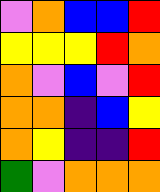[["violet", "orange", "blue", "blue", "red"], ["yellow", "yellow", "yellow", "red", "orange"], ["orange", "violet", "blue", "violet", "red"], ["orange", "orange", "indigo", "blue", "yellow"], ["orange", "yellow", "indigo", "indigo", "red"], ["green", "violet", "orange", "orange", "orange"]]